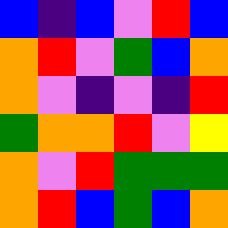[["blue", "indigo", "blue", "violet", "red", "blue"], ["orange", "red", "violet", "green", "blue", "orange"], ["orange", "violet", "indigo", "violet", "indigo", "red"], ["green", "orange", "orange", "red", "violet", "yellow"], ["orange", "violet", "red", "green", "green", "green"], ["orange", "red", "blue", "green", "blue", "orange"]]